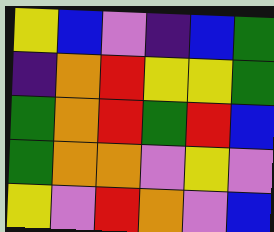[["yellow", "blue", "violet", "indigo", "blue", "green"], ["indigo", "orange", "red", "yellow", "yellow", "green"], ["green", "orange", "red", "green", "red", "blue"], ["green", "orange", "orange", "violet", "yellow", "violet"], ["yellow", "violet", "red", "orange", "violet", "blue"]]